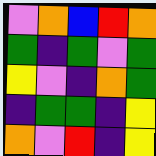[["violet", "orange", "blue", "red", "orange"], ["green", "indigo", "green", "violet", "green"], ["yellow", "violet", "indigo", "orange", "green"], ["indigo", "green", "green", "indigo", "yellow"], ["orange", "violet", "red", "indigo", "yellow"]]